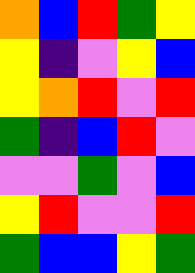[["orange", "blue", "red", "green", "yellow"], ["yellow", "indigo", "violet", "yellow", "blue"], ["yellow", "orange", "red", "violet", "red"], ["green", "indigo", "blue", "red", "violet"], ["violet", "violet", "green", "violet", "blue"], ["yellow", "red", "violet", "violet", "red"], ["green", "blue", "blue", "yellow", "green"]]